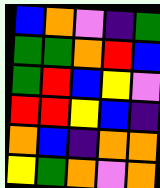[["blue", "orange", "violet", "indigo", "green"], ["green", "green", "orange", "red", "blue"], ["green", "red", "blue", "yellow", "violet"], ["red", "red", "yellow", "blue", "indigo"], ["orange", "blue", "indigo", "orange", "orange"], ["yellow", "green", "orange", "violet", "orange"]]